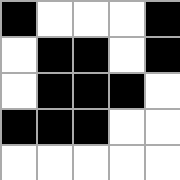[["black", "white", "white", "white", "black"], ["white", "black", "black", "white", "black"], ["white", "black", "black", "black", "white"], ["black", "black", "black", "white", "white"], ["white", "white", "white", "white", "white"]]